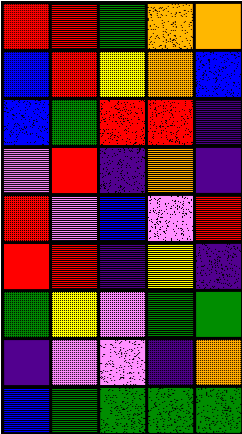[["red", "red", "green", "orange", "orange"], ["blue", "red", "yellow", "orange", "blue"], ["blue", "green", "red", "red", "indigo"], ["violet", "red", "indigo", "orange", "indigo"], ["red", "violet", "blue", "violet", "red"], ["red", "red", "indigo", "yellow", "indigo"], ["green", "yellow", "violet", "green", "green"], ["indigo", "violet", "violet", "indigo", "orange"], ["blue", "green", "green", "green", "green"]]